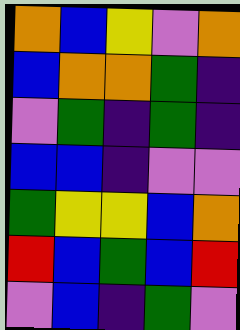[["orange", "blue", "yellow", "violet", "orange"], ["blue", "orange", "orange", "green", "indigo"], ["violet", "green", "indigo", "green", "indigo"], ["blue", "blue", "indigo", "violet", "violet"], ["green", "yellow", "yellow", "blue", "orange"], ["red", "blue", "green", "blue", "red"], ["violet", "blue", "indigo", "green", "violet"]]